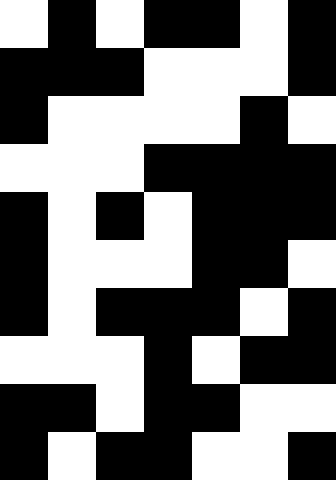[["white", "black", "white", "black", "black", "white", "black"], ["black", "black", "black", "white", "white", "white", "black"], ["black", "white", "white", "white", "white", "black", "white"], ["white", "white", "white", "black", "black", "black", "black"], ["black", "white", "black", "white", "black", "black", "black"], ["black", "white", "white", "white", "black", "black", "white"], ["black", "white", "black", "black", "black", "white", "black"], ["white", "white", "white", "black", "white", "black", "black"], ["black", "black", "white", "black", "black", "white", "white"], ["black", "white", "black", "black", "white", "white", "black"]]